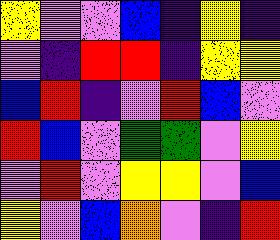[["yellow", "violet", "violet", "blue", "indigo", "yellow", "indigo"], ["violet", "indigo", "red", "red", "indigo", "yellow", "yellow"], ["blue", "red", "indigo", "violet", "red", "blue", "violet"], ["red", "blue", "violet", "green", "green", "violet", "yellow"], ["violet", "red", "violet", "yellow", "yellow", "violet", "blue"], ["yellow", "violet", "blue", "orange", "violet", "indigo", "red"]]